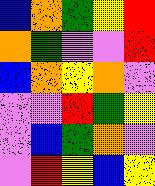[["blue", "orange", "green", "yellow", "red"], ["orange", "green", "violet", "violet", "red"], ["blue", "orange", "yellow", "orange", "violet"], ["violet", "violet", "red", "green", "yellow"], ["violet", "blue", "green", "orange", "violet"], ["violet", "red", "yellow", "blue", "yellow"]]